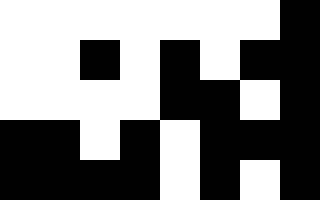[["white", "white", "white", "white", "white", "white", "white", "black"], ["white", "white", "black", "white", "black", "white", "black", "black"], ["white", "white", "white", "white", "black", "black", "white", "black"], ["black", "black", "white", "black", "white", "black", "black", "black"], ["black", "black", "black", "black", "white", "black", "white", "black"]]